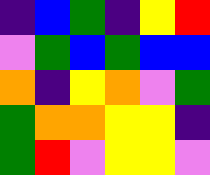[["indigo", "blue", "green", "indigo", "yellow", "red"], ["violet", "green", "blue", "green", "blue", "blue"], ["orange", "indigo", "yellow", "orange", "violet", "green"], ["green", "orange", "orange", "yellow", "yellow", "indigo"], ["green", "red", "violet", "yellow", "yellow", "violet"]]